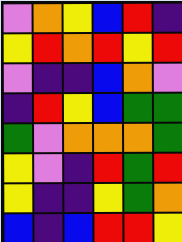[["violet", "orange", "yellow", "blue", "red", "indigo"], ["yellow", "red", "orange", "red", "yellow", "red"], ["violet", "indigo", "indigo", "blue", "orange", "violet"], ["indigo", "red", "yellow", "blue", "green", "green"], ["green", "violet", "orange", "orange", "orange", "green"], ["yellow", "violet", "indigo", "red", "green", "red"], ["yellow", "indigo", "indigo", "yellow", "green", "orange"], ["blue", "indigo", "blue", "red", "red", "yellow"]]